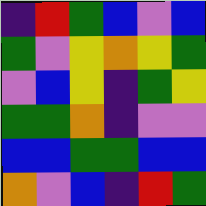[["indigo", "red", "green", "blue", "violet", "blue"], ["green", "violet", "yellow", "orange", "yellow", "green"], ["violet", "blue", "yellow", "indigo", "green", "yellow"], ["green", "green", "orange", "indigo", "violet", "violet"], ["blue", "blue", "green", "green", "blue", "blue"], ["orange", "violet", "blue", "indigo", "red", "green"]]